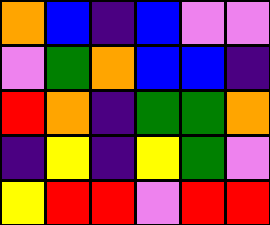[["orange", "blue", "indigo", "blue", "violet", "violet"], ["violet", "green", "orange", "blue", "blue", "indigo"], ["red", "orange", "indigo", "green", "green", "orange"], ["indigo", "yellow", "indigo", "yellow", "green", "violet"], ["yellow", "red", "red", "violet", "red", "red"]]